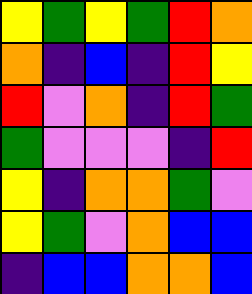[["yellow", "green", "yellow", "green", "red", "orange"], ["orange", "indigo", "blue", "indigo", "red", "yellow"], ["red", "violet", "orange", "indigo", "red", "green"], ["green", "violet", "violet", "violet", "indigo", "red"], ["yellow", "indigo", "orange", "orange", "green", "violet"], ["yellow", "green", "violet", "orange", "blue", "blue"], ["indigo", "blue", "blue", "orange", "orange", "blue"]]